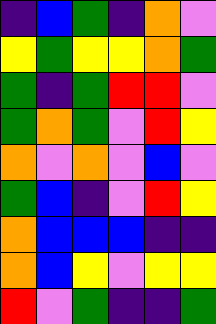[["indigo", "blue", "green", "indigo", "orange", "violet"], ["yellow", "green", "yellow", "yellow", "orange", "green"], ["green", "indigo", "green", "red", "red", "violet"], ["green", "orange", "green", "violet", "red", "yellow"], ["orange", "violet", "orange", "violet", "blue", "violet"], ["green", "blue", "indigo", "violet", "red", "yellow"], ["orange", "blue", "blue", "blue", "indigo", "indigo"], ["orange", "blue", "yellow", "violet", "yellow", "yellow"], ["red", "violet", "green", "indigo", "indigo", "green"]]